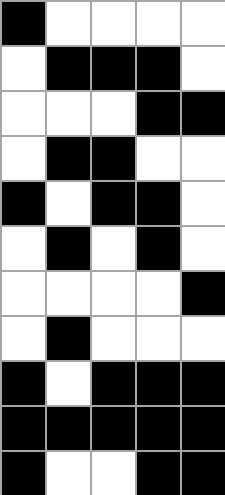[["black", "white", "white", "white", "white"], ["white", "black", "black", "black", "white"], ["white", "white", "white", "black", "black"], ["white", "black", "black", "white", "white"], ["black", "white", "black", "black", "white"], ["white", "black", "white", "black", "white"], ["white", "white", "white", "white", "black"], ["white", "black", "white", "white", "white"], ["black", "white", "black", "black", "black"], ["black", "black", "black", "black", "black"], ["black", "white", "white", "black", "black"]]